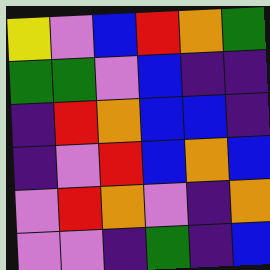[["yellow", "violet", "blue", "red", "orange", "green"], ["green", "green", "violet", "blue", "indigo", "indigo"], ["indigo", "red", "orange", "blue", "blue", "indigo"], ["indigo", "violet", "red", "blue", "orange", "blue"], ["violet", "red", "orange", "violet", "indigo", "orange"], ["violet", "violet", "indigo", "green", "indigo", "blue"]]